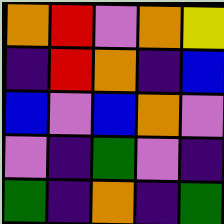[["orange", "red", "violet", "orange", "yellow"], ["indigo", "red", "orange", "indigo", "blue"], ["blue", "violet", "blue", "orange", "violet"], ["violet", "indigo", "green", "violet", "indigo"], ["green", "indigo", "orange", "indigo", "green"]]